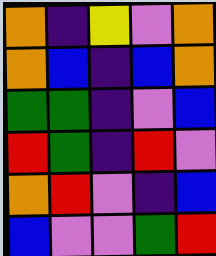[["orange", "indigo", "yellow", "violet", "orange"], ["orange", "blue", "indigo", "blue", "orange"], ["green", "green", "indigo", "violet", "blue"], ["red", "green", "indigo", "red", "violet"], ["orange", "red", "violet", "indigo", "blue"], ["blue", "violet", "violet", "green", "red"]]